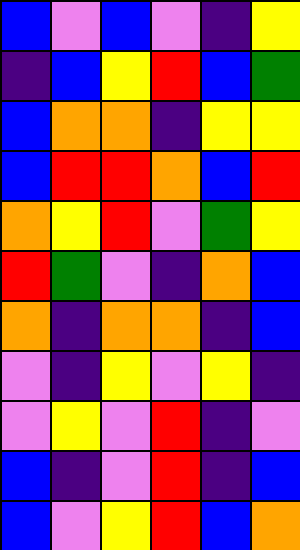[["blue", "violet", "blue", "violet", "indigo", "yellow"], ["indigo", "blue", "yellow", "red", "blue", "green"], ["blue", "orange", "orange", "indigo", "yellow", "yellow"], ["blue", "red", "red", "orange", "blue", "red"], ["orange", "yellow", "red", "violet", "green", "yellow"], ["red", "green", "violet", "indigo", "orange", "blue"], ["orange", "indigo", "orange", "orange", "indigo", "blue"], ["violet", "indigo", "yellow", "violet", "yellow", "indigo"], ["violet", "yellow", "violet", "red", "indigo", "violet"], ["blue", "indigo", "violet", "red", "indigo", "blue"], ["blue", "violet", "yellow", "red", "blue", "orange"]]